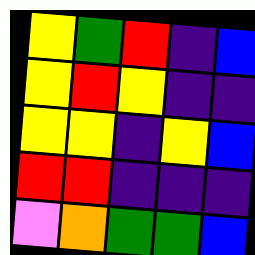[["yellow", "green", "red", "indigo", "blue"], ["yellow", "red", "yellow", "indigo", "indigo"], ["yellow", "yellow", "indigo", "yellow", "blue"], ["red", "red", "indigo", "indigo", "indigo"], ["violet", "orange", "green", "green", "blue"]]